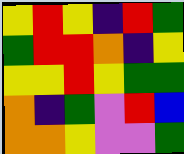[["yellow", "red", "yellow", "indigo", "red", "green"], ["green", "red", "red", "orange", "indigo", "yellow"], ["yellow", "yellow", "red", "yellow", "green", "green"], ["orange", "indigo", "green", "violet", "red", "blue"], ["orange", "orange", "yellow", "violet", "violet", "green"]]